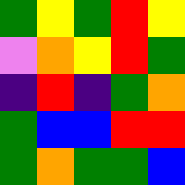[["green", "yellow", "green", "red", "yellow"], ["violet", "orange", "yellow", "red", "green"], ["indigo", "red", "indigo", "green", "orange"], ["green", "blue", "blue", "red", "red"], ["green", "orange", "green", "green", "blue"]]